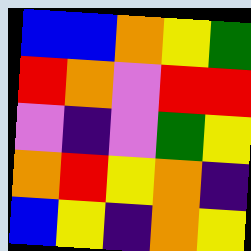[["blue", "blue", "orange", "yellow", "green"], ["red", "orange", "violet", "red", "red"], ["violet", "indigo", "violet", "green", "yellow"], ["orange", "red", "yellow", "orange", "indigo"], ["blue", "yellow", "indigo", "orange", "yellow"]]